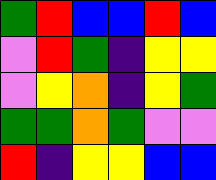[["green", "red", "blue", "blue", "red", "blue"], ["violet", "red", "green", "indigo", "yellow", "yellow"], ["violet", "yellow", "orange", "indigo", "yellow", "green"], ["green", "green", "orange", "green", "violet", "violet"], ["red", "indigo", "yellow", "yellow", "blue", "blue"]]